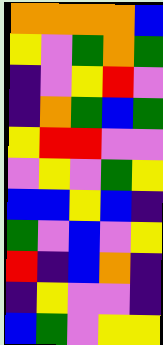[["orange", "orange", "orange", "orange", "blue"], ["yellow", "violet", "green", "orange", "green"], ["indigo", "violet", "yellow", "red", "violet"], ["indigo", "orange", "green", "blue", "green"], ["yellow", "red", "red", "violet", "violet"], ["violet", "yellow", "violet", "green", "yellow"], ["blue", "blue", "yellow", "blue", "indigo"], ["green", "violet", "blue", "violet", "yellow"], ["red", "indigo", "blue", "orange", "indigo"], ["indigo", "yellow", "violet", "violet", "indigo"], ["blue", "green", "violet", "yellow", "yellow"]]